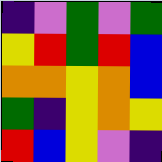[["indigo", "violet", "green", "violet", "green"], ["yellow", "red", "green", "red", "blue"], ["orange", "orange", "yellow", "orange", "blue"], ["green", "indigo", "yellow", "orange", "yellow"], ["red", "blue", "yellow", "violet", "indigo"]]